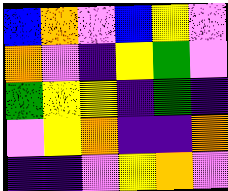[["blue", "orange", "violet", "blue", "yellow", "violet"], ["orange", "violet", "indigo", "yellow", "green", "violet"], ["green", "yellow", "yellow", "indigo", "green", "indigo"], ["violet", "yellow", "orange", "indigo", "indigo", "orange"], ["indigo", "indigo", "violet", "yellow", "orange", "violet"]]